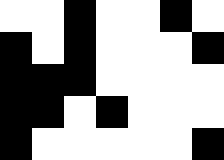[["white", "white", "black", "white", "white", "black", "white"], ["black", "white", "black", "white", "white", "white", "black"], ["black", "black", "black", "white", "white", "white", "white"], ["black", "black", "white", "black", "white", "white", "white"], ["black", "white", "white", "white", "white", "white", "black"]]